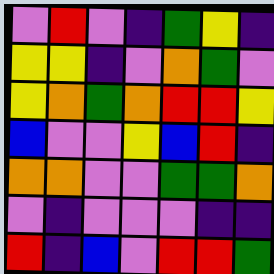[["violet", "red", "violet", "indigo", "green", "yellow", "indigo"], ["yellow", "yellow", "indigo", "violet", "orange", "green", "violet"], ["yellow", "orange", "green", "orange", "red", "red", "yellow"], ["blue", "violet", "violet", "yellow", "blue", "red", "indigo"], ["orange", "orange", "violet", "violet", "green", "green", "orange"], ["violet", "indigo", "violet", "violet", "violet", "indigo", "indigo"], ["red", "indigo", "blue", "violet", "red", "red", "green"]]